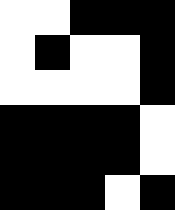[["white", "white", "black", "black", "black"], ["white", "black", "white", "white", "black"], ["white", "white", "white", "white", "black"], ["black", "black", "black", "black", "white"], ["black", "black", "black", "black", "white"], ["black", "black", "black", "white", "black"]]